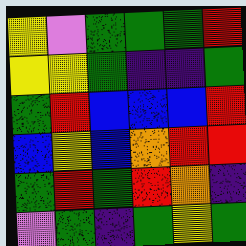[["yellow", "violet", "green", "green", "green", "red"], ["yellow", "yellow", "green", "indigo", "indigo", "green"], ["green", "red", "blue", "blue", "blue", "red"], ["blue", "yellow", "blue", "orange", "red", "red"], ["green", "red", "green", "red", "orange", "indigo"], ["violet", "green", "indigo", "green", "yellow", "green"]]